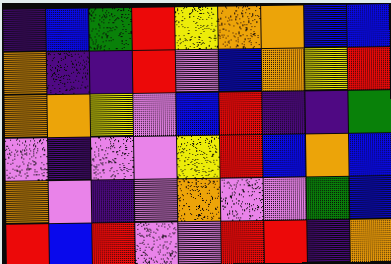[["indigo", "blue", "green", "red", "yellow", "orange", "orange", "blue", "blue"], ["orange", "indigo", "indigo", "red", "violet", "blue", "orange", "yellow", "red"], ["orange", "orange", "yellow", "violet", "blue", "red", "indigo", "indigo", "green"], ["violet", "indigo", "violet", "violet", "yellow", "red", "blue", "orange", "blue"], ["orange", "violet", "indigo", "violet", "orange", "violet", "violet", "green", "blue"], ["red", "blue", "red", "violet", "violet", "red", "red", "indigo", "orange"]]